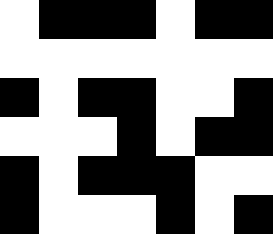[["white", "black", "black", "black", "white", "black", "black"], ["white", "white", "white", "white", "white", "white", "white"], ["black", "white", "black", "black", "white", "white", "black"], ["white", "white", "white", "black", "white", "black", "black"], ["black", "white", "black", "black", "black", "white", "white"], ["black", "white", "white", "white", "black", "white", "black"]]